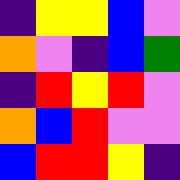[["indigo", "yellow", "yellow", "blue", "violet"], ["orange", "violet", "indigo", "blue", "green"], ["indigo", "red", "yellow", "red", "violet"], ["orange", "blue", "red", "violet", "violet"], ["blue", "red", "red", "yellow", "indigo"]]